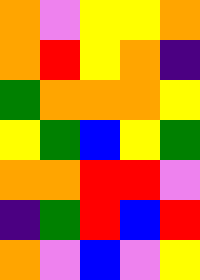[["orange", "violet", "yellow", "yellow", "orange"], ["orange", "red", "yellow", "orange", "indigo"], ["green", "orange", "orange", "orange", "yellow"], ["yellow", "green", "blue", "yellow", "green"], ["orange", "orange", "red", "red", "violet"], ["indigo", "green", "red", "blue", "red"], ["orange", "violet", "blue", "violet", "yellow"]]